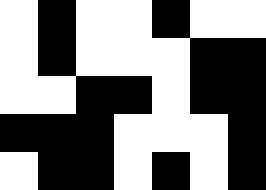[["white", "black", "white", "white", "black", "white", "white"], ["white", "black", "white", "white", "white", "black", "black"], ["white", "white", "black", "black", "white", "black", "black"], ["black", "black", "black", "white", "white", "white", "black"], ["white", "black", "black", "white", "black", "white", "black"]]